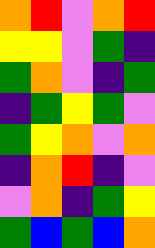[["orange", "red", "violet", "orange", "red"], ["yellow", "yellow", "violet", "green", "indigo"], ["green", "orange", "violet", "indigo", "green"], ["indigo", "green", "yellow", "green", "violet"], ["green", "yellow", "orange", "violet", "orange"], ["indigo", "orange", "red", "indigo", "violet"], ["violet", "orange", "indigo", "green", "yellow"], ["green", "blue", "green", "blue", "orange"]]